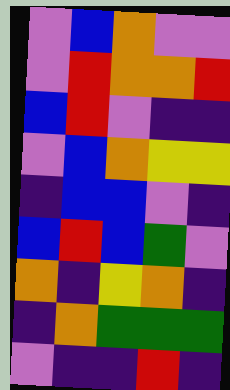[["violet", "blue", "orange", "violet", "violet"], ["violet", "red", "orange", "orange", "red"], ["blue", "red", "violet", "indigo", "indigo"], ["violet", "blue", "orange", "yellow", "yellow"], ["indigo", "blue", "blue", "violet", "indigo"], ["blue", "red", "blue", "green", "violet"], ["orange", "indigo", "yellow", "orange", "indigo"], ["indigo", "orange", "green", "green", "green"], ["violet", "indigo", "indigo", "red", "indigo"]]